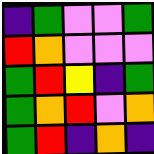[["indigo", "green", "violet", "violet", "green"], ["red", "orange", "violet", "violet", "violet"], ["green", "red", "yellow", "indigo", "green"], ["green", "orange", "red", "violet", "orange"], ["green", "red", "indigo", "orange", "indigo"]]